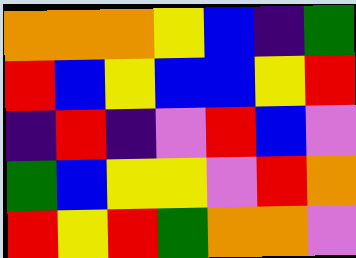[["orange", "orange", "orange", "yellow", "blue", "indigo", "green"], ["red", "blue", "yellow", "blue", "blue", "yellow", "red"], ["indigo", "red", "indigo", "violet", "red", "blue", "violet"], ["green", "blue", "yellow", "yellow", "violet", "red", "orange"], ["red", "yellow", "red", "green", "orange", "orange", "violet"]]